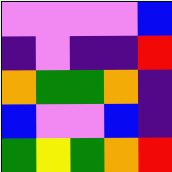[["violet", "violet", "violet", "violet", "blue"], ["indigo", "violet", "indigo", "indigo", "red"], ["orange", "green", "green", "orange", "indigo"], ["blue", "violet", "violet", "blue", "indigo"], ["green", "yellow", "green", "orange", "red"]]